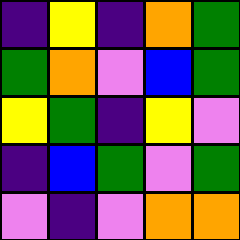[["indigo", "yellow", "indigo", "orange", "green"], ["green", "orange", "violet", "blue", "green"], ["yellow", "green", "indigo", "yellow", "violet"], ["indigo", "blue", "green", "violet", "green"], ["violet", "indigo", "violet", "orange", "orange"]]